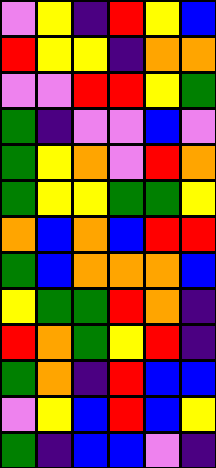[["violet", "yellow", "indigo", "red", "yellow", "blue"], ["red", "yellow", "yellow", "indigo", "orange", "orange"], ["violet", "violet", "red", "red", "yellow", "green"], ["green", "indigo", "violet", "violet", "blue", "violet"], ["green", "yellow", "orange", "violet", "red", "orange"], ["green", "yellow", "yellow", "green", "green", "yellow"], ["orange", "blue", "orange", "blue", "red", "red"], ["green", "blue", "orange", "orange", "orange", "blue"], ["yellow", "green", "green", "red", "orange", "indigo"], ["red", "orange", "green", "yellow", "red", "indigo"], ["green", "orange", "indigo", "red", "blue", "blue"], ["violet", "yellow", "blue", "red", "blue", "yellow"], ["green", "indigo", "blue", "blue", "violet", "indigo"]]